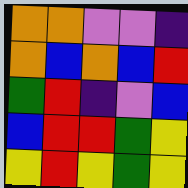[["orange", "orange", "violet", "violet", "indigo"], ["orange", "blue", "orange", "blue", "red"], ["green", "red", "indigo", "violet", "blue"], ["blue", "red", "red", "green", "yellow"], ["yellow", "red", "yellow", "green", "yellow"]]